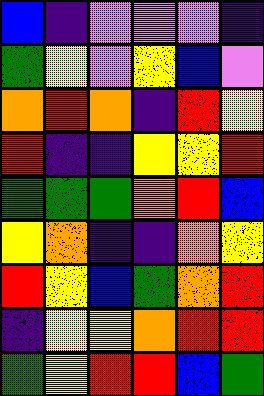[["blue", "indigo", "violet", "violet", "violet", "indigo"], ["green", "yellow", "violet", "yellow", "blue", "violet"], ["orange", "red", "orange", "indigo", "red", "yellow"], ["red", "indigo", "indigo", "yellow", "yellow", "red"], ["green", "green", "green", "orange", "red", "blue"], ["yellow", "orange", "indigo", "indigo", "orange", "yellow"], ["red", "yellow", "blue", "green", "orange", "red"], ["indigo", "yellow", "yellow", "orange", "red", "red"], ["green", "yellow", "red", "red", "blue", "green"]]